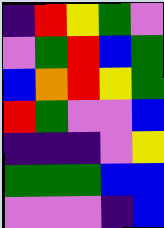[["indigo", "red", "yellow", "green", "violet"], ["violet", "green", "red", "blue", "green"], ["blue", "orange", "red", "yellow", "green"], ["red", "green", "violet", "violet", "blue"], ["indigo", "indigo", "indigo", "violet", "yellow"], ["green", "green", "green", "blue", "blue"], ["violet", "violet", "violet", "indigo", "blue"]]